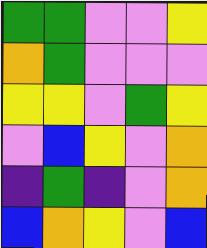[["green", "green", "violet", "violet", "yellow"], ["orange", "green", "violet", "violet", "violet"], ["yellow", "yellow", "violet", "green", "yellow"], ["violet", "blue", "yellow", "violet", "orange"], ["indigo", "green", "indigo", "violet", "orange"], ["blue", "orange", "yellow", "violet", "blue"]]